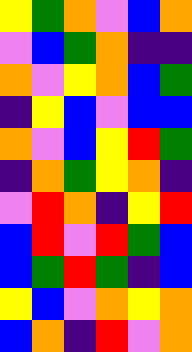[["yellow", "green", "orange", "violet", "blue", "orange"], ["violet", "blue", "green", "orange", "indigo", "indigo"], ["orange", "violet", "yellow", "orange", "blue", "green"], ["indigo", "yellow", "blue", "violet", "blue", "blue"], ["orange", "violet", "blue", "yellow", "red", "green"], ["indigo", "orange", "green", "yellow", "orange", "indigo"], ["violet", "red", "orange", "indigo", "yellow", "red"], ["blue", "red", "violet", "red", "green", "blue"], ["blue", "green", "red", "green", "indigo", "blue"], ["yellow", "blue", "violet", "orange", "yellow", "orange"], ["blue", "orange", "indigo", "red", "violet", "orange"]]